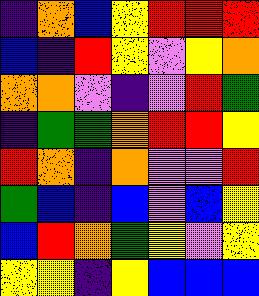[["indigo", "orange", "blue", "yellow", "red", "red", "red"], ["blue", "indigo", "red", "yellow", "violet", "yellow", "orange"], ["orange", "orange", "violet", "indigo", "violet", "red", "green"], ["indigo", "green", "green", "orange", "red", "red", "yellow"], ["red", "orange", "indigo", "orange", "violet", "violet", "red"], ["green", "blue", "indigo", "blue", "violet", "blue", "yellow"], ["blue", "red", "orange", "green", "yellow", "violet", "yellow"], ["yellow", "yellow", "indigo", "yellow", "blue", "blue", "blue"]]